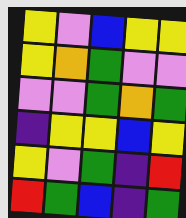[["yellow", "violet", "blue", "yellow", "yellow"], ["yellow", "orange", "green", "violet", "violet"], ["violet", "violet", "green", "orange", "green"], ["indigo", "yellow", "yellow", "blue", "yellow"], ["yellow", "violet", "green", "indigo", "red"], ["red", "green", "blue", "indigo", "green"]]